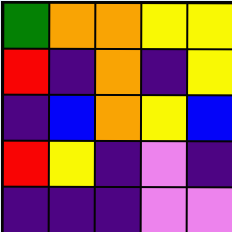[["green", "orange", "orange", "yellow", "yellow"], ["red", "indigo", "orange", "indigo", "yellow"], ["indigo", "blue", "orange", "yellow", "blue"], ["red", "yellow", "indigo", "violet", "indigo"], ["indigo", "indigo", "indigo", "violet", "violet"]]